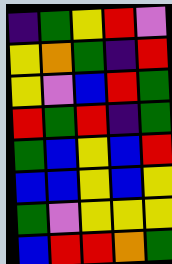[["indigo", "green", "yellow", "red", "violet"], ["yellow", "orange", "green", "indigo", "red"], ["yellow", "violet", "blue", "red", "green"], ["red", "green", "red", "indigo", "green"], ["green", "blue", "yellow", "blue", "red"], ["blue", "blue", "yellow", "blue", "yellow"], ["green", "violet", "yellow", "yellow", "yellow"], ["blue", "red", "red", "orange", "green"]]